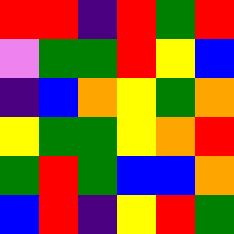[["red", "red", "indigo", "red", "green", "red"], ["violet", "green", "green", "red", "yellow", "blue"], ["indigo", "blue", "orange", "yellow", "green", "orange"], ["yellow", "green", "green", "yellow", "orange", "red"], ["green", "red", "green", "blue", "blue", "orange"], ["blue", "red", "indigo", "yellow", "red", "green"]]